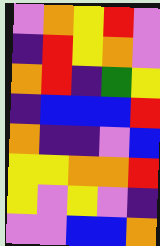[["violet", "orange", "yellow", "red", "violet"], ["indigo", "red", "yellow", "orange", "violet"], ["orange", "red", "indigo", "green", "yellow"], ["indigo", "blue", "blue", "blue", "red"], ["orange", "indigo", "indigo", "violet", "blue"], ["yellow", "yellow", "orange", "orange", "red"], ["yellow", "violet", "yellow", "violet", "indigo"], ["violet", "violet", "blue", "blue", "orange"]]